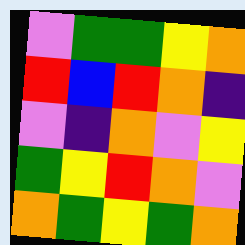[["violet", "green", "green", "yellow", "orange"], ["red", "blue", "red", "orange", "indigo"], ["violet", "indigo", "orange", "violet", "yellow"], ["green", "yellow", "red", "orange", "violet"], ["orange", "green", "yellow", "green", "orange"]]